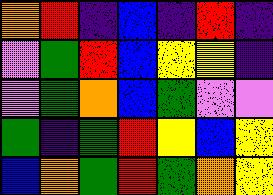[["orange", "red", "indigo", "blue", "indigo", "red", "indigo"], ["violet", "green", "red", "blue", "yellow", "yellow", "indigo"], ["violet", "green", "orange", "blue", "green", "violet", "violet"], ["green", "indigo", "green", "red", "yellow", "blue", "yellow"], ["blue", "orange", "green", "red", "green", "orange", "yellow"]]